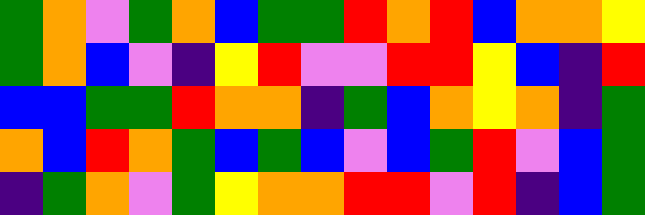[["green", "orange", "violet", "green", "orange", "blue", "green", "green", "red", "orange", "red", "blue", "orange", "orange", "yellow"], ["green", "orange", "blue", "violet", "indigo", "yellow", "red", "violet", "violet", "red", "red", "yellow", "blue", "indigo", "red"], ["blue", "blue", "green", "green", "red", "orange", "orange", "indigo", "green", "blue", "orange", "yellow", "orange", "indigo", "green"], ["orange", "blue", "red", "orange", "green", "blue", "green", "blue", "violet", "blue", "green", "red", "violet", "blue", "green"], ["indigo", "green", "orange", "violet", "green", "yellow", "orange", "orange", "red", "red", "violet", "red", "indigo", "blue", "green"]]